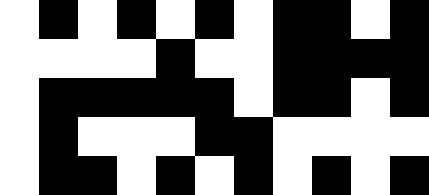[["white", "black", "white", "black", "white", "black", "white", "black", "black", "white", "black"], ["white", "white", "white", "white", "black", "white", "white", "black", "black", "black", "black"], ["white", "black", "black", "black", "black", "black", "white", "black", "black", "white", "black"], ["white", "black", "white", "white", "white", "black", "black", "white", "white", "white", "white"], ["white", "black", "black", "white", "black", "white", "black", "white", "black", "white", "black"]]